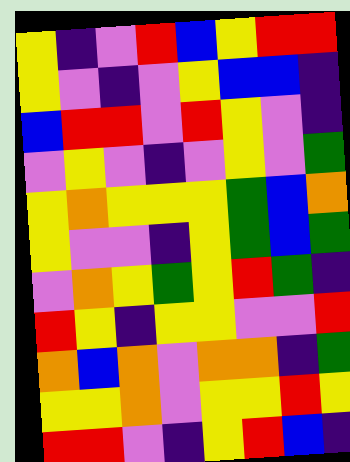[["yellow", "indigo", "violet", "red", "blue", "yellow", "red", "red"], ["yellow", "violet", "indigo", "violet", "yellow", "blue", "blue", "indigo"], ["blue", "red", "red", "violet", "red", "yellow", "violet", "indigo"], ["violet", "yellow", "violet", "indigo", "violet", "yellow", "violet", "green"], ["yellow", "orange", "yellow", "yellow", "yellow", "green", "blue", "orange"], ["yellow", "violet", "violet", "indigo", "yellow", "green", "blue", "green"], ["violet", "orange", "yellow", "green", "yellow", "red", "green", "indigo"], ["red", "yellow", "indigo", "yellow", "yellow", "violet", "violet", "red"], ["orange", "blue", "orange", "violet", "orange", "orange", "indigo", "green"], ["yellow", "yellow", "orange", "violet", "yellow", "yellow", "red", "yellow"], ["red", "red", "violet", "indigo", "yellow", "red", "blue", "indigo"]]